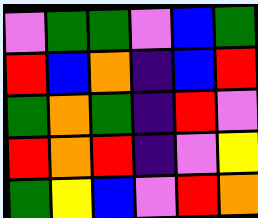[["violet", "green", "green", "violet", "blue", "green"], ["red", "blue", "orange", "indigo", "blue", "red"], ["green", "orange", "green", "indigo", "red", "violet"], ["red", "orange", "red", "indigo", "violet", "yellow"], ["green", "yellow", "blue", "violet", "red", "orange"]]